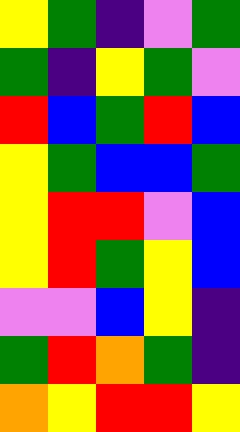[["yellow", "green", "indigo", "violet", "green"], ["green", "indigo", "yellow", "green", "violet"], ["red", "blue", "green", "red", "blue"], ["yellow", "green", "blue", "blue", "green"], ["yellow", "red", "red", "violet", "blue"], ["yellow", "red", "green", "yellow", "blue"], ["violet", "violet", "blue", "yellow", "indigo"], ["green", "red", "orange", "green", "indigo"], ["orange", "yellow", "red", "red", "yellow"]]